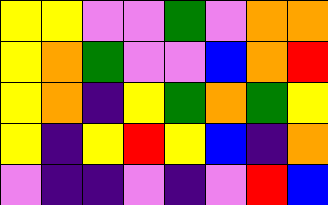[["yellow", "yellow", "violet", "violet", "green", "violet", "orange", "orange"], ["yellow", "orange", "green", "violet", "violet", "blue", "orange", "red"], ["yellow", "orange", "indigo", "yellow", "green", "orange", "green", "yellow"], ["yellow", "indigo", "yellow", "red", "yellow", "blue", "indigo", "orange"], ["violet", "indigo", "indigo", "violet", "indigo", "violet", "red", "blue"]]